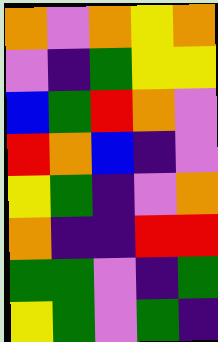[["orange", "violet", "orange", "yellow", "orange"], ["violet", "indigo", "green", "yellow", "yellow"], ["blue", "green", "red", "orange", "violet"], ["red", "orange", "blue", "indigo", "violet"], ["yellow", "green", "indigo", "violet", "orange"], ["orange", "indigo", "indigo", "red", "red"], ["green", "green", "violet", "indigo", "green"], ["yellow", "green", "violet", "green", "indigo"]]